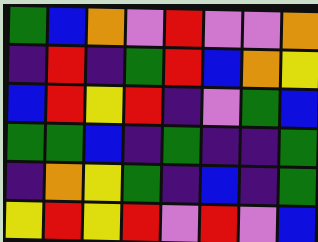[["green", "blue", "orange", "violet", "red", "violet", "violet", "orange"], ["indigo", "red", "indigo", "green", "red", "blue", "orange", "yellow"], ["blue", "red", "yellow", "red", "indigo", "violet", "green", "blue"], ["green", "green", "blue", "indigo", "green", "indigo", "indigo", "green"], ["indigo", "orange", "yellow", "green", "indigo", "blue", "indigo", "green"], ["yellow", "red", "yellow", "red", "violet", "red", "violet", "blue"]]